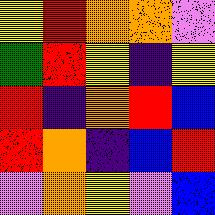[["yellow", "red", "orange", "orange", "violet"], ["green", "red", "yellow", "indigo", "yellow"], ["red", "indigo", "orange", "red", "blue"], ["red", "orange", "indigo", "blue", "red"], ["violet", "orange", "yellow", "violet", "blue"]]